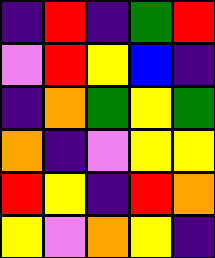[["indigo", "red", "indigo", "green", "red"], ["violet", "red", "yellow", "blue", "indigo"], ["indigo", "orange", "green", "yellow", "green"], ["orange", "indigo", "violet", "yellow", "yellow"], ["red", "yellow", "indigo", "red", "orange"], ["yellow", "violet", "orange", "yellow", "indigo"]]